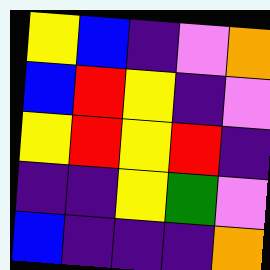[["yellow", "blue", "indigo", "violet", "orange"], ["blue", "red", "yellow", "indigo", "violet"], ["yellow", "red", "yellow", "red", "indigo"], ["indigo", "indigo", "yellow", "green", "violet"], ["blue", "indigo", "indigo", "indigo", "orange"]]